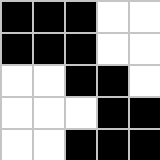[["black", "black", "black", "white", "white"], ["black", "black", "black", "white", "white"], ["white", "white", "black", "black", "white"], ["white", "white", "white", "black", "black"], ["white", "white", "black", "black", "black"]]